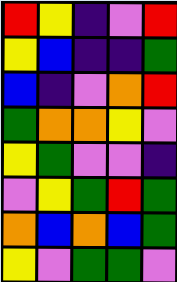[["red", "yellow", "indigo", "violet", "red"], ["yellow", "blue", "indigo", "indigo", "green"], ["blue", "indigo", "violet", "orange", "red"], ["green", "orange", "orange", "yellow", "violet"], ["yellow", "green", "violet", "violet", "indigo"], ["violet", "yellow", "green", "red", "green"], ["orange", "blue", "orange", "blue", "green"], ["yellow", "violet", "green", "green", "violet"]]